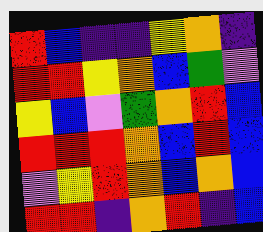[["red", "blue", "indigo", "indigo", "yellow", "orange", "indigo"], ["red", "red", "yellow", "orange", "blue", "green", "violet"], ["yellow", "blue", "violet", "green", "orange", "red", "blue"], ["red", "red", "red", "orange", "blue", "red", "blue"], ["violet", "yellow", "red", "orange", "blue", "orange", "blue"], ["red", "red", "indigo", "orange", "red", "indigo", "blue"]]